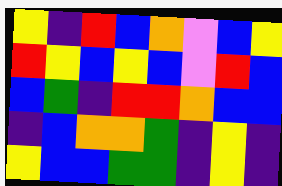[["yellow", "indigo", "red", "blue", "orange", "violet", "blue", "yellow"], ["red", "yellow", "blue", "yellow", "blue", "violet", "red", "blue"], ["blue", "green", "indigo", "red", "red", "orange", "blue", "blue"], ["indigo", "blue", "orange", "orange", "green", "indigo", "yellow", "indigo"], ["yellow", "blue", "blue", "green", "green", "indigo", "yellow", "indigo"]]